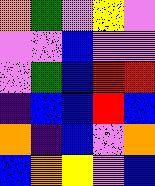[["orange", "green", "violet", "yellow", "violet"], ["violet", "violet", "blue", "violet", "violet"], ["violet", "green", "blue", "red", "red"], ["indigo", "blue", "blue", "red", "blue"], ["orange", "indigo", "blue", "violet", "orange"], ["blue", "orange", "yellow", "violet", "blue"]]